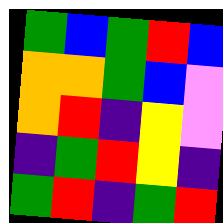[["green", "blue", "green", "red", "blue"], ["orange", "orange", "green", "blue", "violet"], ["orange", "red", "indigo", "yellow", "violet"], ["indigo", "green", "red", "yellow", "indigo"], ["green", "red", "indigo", "green", "red"]]